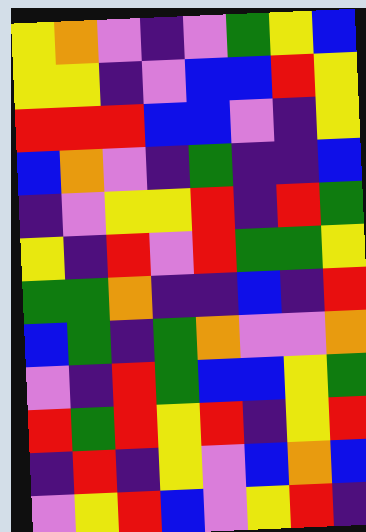[["yellow", "orange", "violet", "indigo", "violet", "green", "yellow", "blue"], ["yellow", "yellow", "indigo", "violet", "blue", "blue", "red", "yellow"], ["red", "red", "red", "blue", "blue", "violet", "indigo", "yellow"], ["blue", "orange", "violet", "indigo", "green", "indigo", "indigo", "blue"], ["indigo", "violet", "yellow", "yellow", "red", "indigo", "red", "green"], ["yellow", "indigo", "red", "violet", "red", "green", "green", "yellow"], ["green", "green", "orange", "indigo", "indigo", "blue", "indigo", "red"], ["blue", "green", "indigo", "green", "orange", "violet", "violet", "orange"], ["violet", "indigo", "red", "green", "blue", "blue", "yellow", "green"], ["red", "green", "red", "yellow", "red", "indigo", "yellow", "red"], ["indigo", "red", "indigo", "yellow", "violet", "blue", "orange", "blue"], ["violet", "yellow", "red", "blue", "violet", "yellow", "red", "indigo"]]